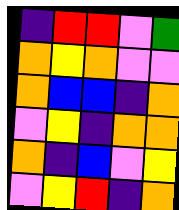[["indigo", "red", "red", "violet", "green"], ["orange", "yellow", "orange", "violet", "violet"], ["orange", "blue", "blue", "indigo", "orange"], ["violet", "yellow", "indigo", "orange", "orange"], ["orange", "indigo", "blue", "violet", "yellow"], ["violet", "yellow", "red", "indigo", "orange"]]